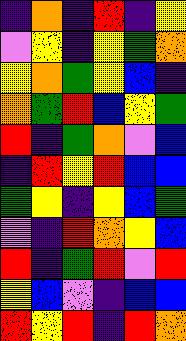[["indigo", "orange", "indigo", "red", "indigo", "yellow"], ["violet", "yellow", "indigo", "yellow", "green", "orange"], ["yellow", "orange", "green", "yellow", "blue", "indigo"], ["orange", "green", "red", "blue", "yellow", "green"], ["red", "indigo", "green", "orange", "violet", "blue"], ["indigo", "red", "yellow", "red", "blue", "blue"], ["green", "yellow", "indigo", "yellow", "blue", "green"], ["violet", "indigo", "red", "orange", "yellow", "blue"], ["red", "indigo", "green", "red", "violet", "red"], ["yellow", "blue", "violet", "indigo", "blue", "blue"], ["red", "yellow", "red", "indigo", "red", "orange"]]